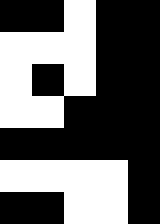[["black", "black", "white", "black", "black"], ["white", "white", "white", "black", "black"], ["white", "black", "white", "black", "black"], ["white", "white", "black", "black", "black"], ["black", "black", "black", "black", "black"], ["white", "white", "white", "white", "black"], ["black", "black", "white", "white", "black"]]